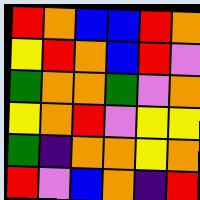[["red", "orange", "blue", "blue", "red", "orange"], ["yellow", "red", "orange", "blue", "red", "violet"], ["green", "orange", "orange", "green", "violet", "orange"], ["yellow", "orange", "red", "violet", "yellow", "yellow"], ["green", "indigo", "orange", "orange", "yellow", "orange"], ["red", "violet", "blue", "orange", "indigo", "red"]]